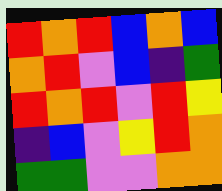[["red", "orange", "red", "blue", "orange", "blue"], ["orange", "red", "violet", "blue", "indigo", "green"], ["red", "orange", "red", "violet", "red", "yellow"], ["indigo", "blue", "violet", "yellow", "red", "orange"], ["green", "green", "violet", "violet", "orange", "orange"]]